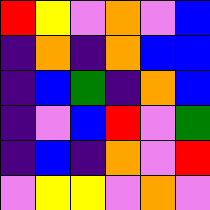[["red", "yellow", "violet", "orange", "violet", "blue"], ["indigo", "orange", "indigo", "orange", "blue", "blue"], ["indigo", "blue", "green", "indigo", "orange", "blue"], ["indigo", "violet", "blue", "red", "violet", "green"], ["indigo", "blue", "indigo", "orange", "violet", "red"], ["violet", "yellow", "yellow", "violet", "orange", "violet"]]